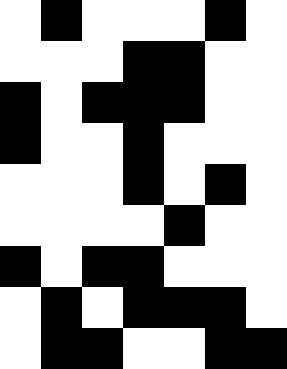[["white", "black", "white", "white", "white", "black", "white"], ["white", "white", "white", "black", "black", "white", "white"], ["black", "white", "black", "black", "black", "white", "white"], ["black", "white", "white", "black", "white", "white", "white"], ["white", "white", "white", "black", "white", "black", "white"], ["white", "white", "white", "white", "black", "white", "white"], ["black", "white", "black", "black", "white", "white", "white"], ["white", "black", "white", "black", "black", "black", "white"], ["white", "black", "black", "white", "white", "black", "black"]]